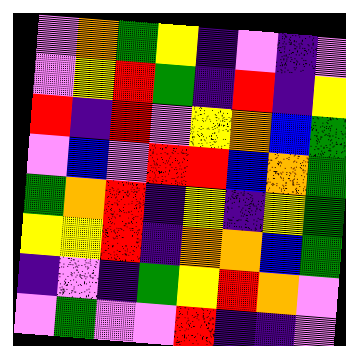[["violet", "orange", "green", "yellow", "indigo", "violet", "indigo", "violet"], ["violet", "yellow", "red", "green", "indigo", "red", "indigo", "yellow"], ["red", "indigo", "red", "violet", "yellow", "orange", "blue", "green"], ["violet", "blue", "violet", "red", "red", "blue", "orange", "green"], ["green", "orange", "red", "indigo", "yellow", "indigo", "yellow", "green"], ["yellow", "yellow", "red", "indigo", "orange", "orange", "blue", "green"], ["indigo", "violet", "indigo", "green", "yellow", "red", "orange", "violet"], ["violet", "green", "violet", "violet", "red", "indigo", "indigo", "violet"]]